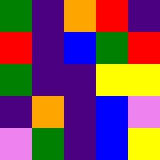[["green", "indigo", "orange", "red", "indigo"], ["red", "indigo", "blue", "green", "red"], ["green", "indigo", "indigo", "yellow", "yellow"], ["indigo", "orange", "indigo", "blue", "violet"], ["violet", "green", "indigo", "blue", "yellow"]]